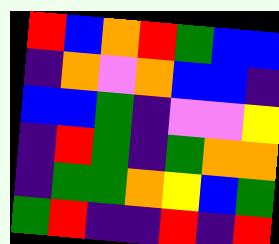[["red", "blue", "orange", "red", "green", "blue", "blue"], ["indigo", "orange", "violet", "orange", "blue", "blue", "indigo"], ["blue", "blue", "green", "indigo", "violet", "violet", "yellow"], ["indigo", "red", "green", "indigo", "green", "orange", "orange"], ["indigo", "green", "green", "orange", "yellow", "blue", "green"], ["green", "red", "indigo", "indigo", "red", "indigo", "red"]]